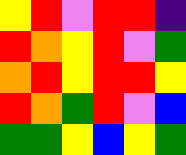[["yellow", "red", "violet", "red", "red", "indigo"], ["red", "orange", "yellow", "red", "violet", "green"], ["orange", "red", "yellow", "red", "red", "yellow"], ["red", "orange", "green", "red", "violet", "blue"], ["green", "green", "yellow", "blue", "yellow", "green"]]